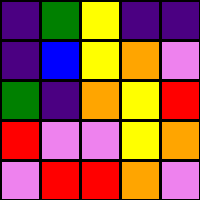[["indigo", "green", "yellow", "indigo", "indigo"], ["indigo", "blue", "yellow", "orange", "violet"], ["green", "indigo", "orange", "yellow", "red"], ["red", "violet", "violet", "yellow", "orange"], ["violet", "red", "red", "orange", "violet"]]